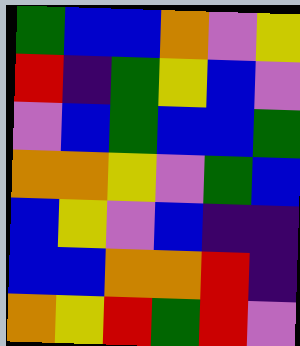[["green", "blue", "blue", "orange", "violet", "yellow"], ["red", "indigo", "green", "yellow", "blue", "violet"], ["violet", "blue", "green", "blue", "blue", "green"], ["orange", "orange", "yellow", "violet", "green", "blue"], ["blue", "yellow", "violet", "blue", "indigo", "indigo"], ["blue", "blue", "orange", "orange", "red", "indigo"], ["orange", "yellow", "red", "green", "red", "violet"]]